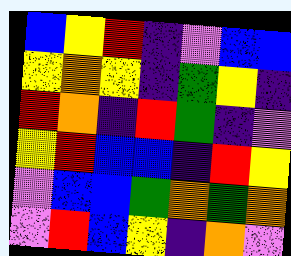[["blue", "yellow", "red", "indigo", "violet", "blue", "blue"], ["yellow", "orange", "yellow", "indigo", "green", "yellow", "indigo"], ["red", "orange", "indigo", "red", "green", "indigo", "violet"], ["yellow", "red", "blue", "blue", "indigo", "red", "yellow"], ["violet", "blue", "blue", "green", "orange", "green", "orange"], ["violet", "red", "blue", "yellow", "indigo", "orange", "violet"]]